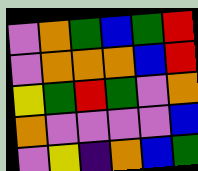[["violet", "orange", "green", "blue", "green", "red"], ["violet", "orange", "orange", "orange", "blue", "red"], ["yellow", "green", "red", "green", "violet", "orange"], ["orange", "violet", "violet", "violet", "violet", "blue"], ["violet", "yellow", "indigo", "orange", "blue", "green"]]